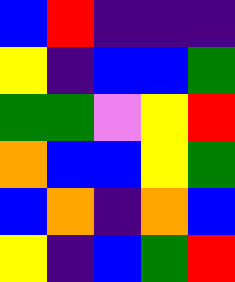[["blue", "red", "indigo", "indigo", "indigo"], ["yellow", "indigo", "blue", "blue", "green"], ["green", "green", "violet", "yellow", "red"], ["orange", "blue", "blue", "yellow", "green"], ["blue", "orange", "indigo", "orange", "blue"], ["yellow", "indigo", "blue", "green", "red"]]